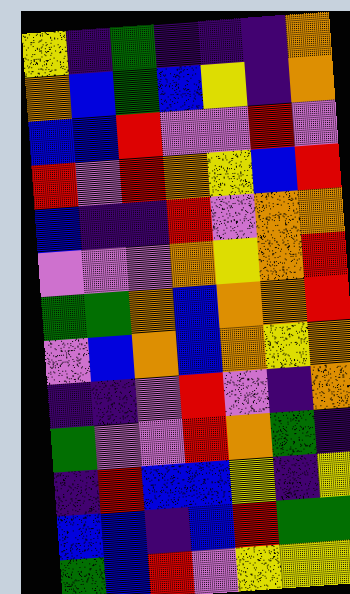[["yellow", "indigo", "green", "indigo", "indigo", "indigo", "orange"], ["orange", "blue", "green", "blue", "yellow", "indigo", "orange"], ["blue", "blue", "red", "violet", "violet", "red", "violet"], ["red", "violet", "red", "orange", "yellow", "blue", "red"], ["blue", "indigo", "indigo", "red", "violet", "orange", "orange"], ["violet", "violet", "violet", "orange", "yellow", "orange", "red"], ["green", "green", "orange", "blue", "orange", "orange", "red"], ["violet", "blue", "orange", "blue", "orange", "yellow", "orange"], ["indigo", "indigo", "violet", "red", "violet", "indigo", "orange"], ["green", "violet", "violet", "red", "orange", "green", "indigo"], ["indigo", "red", "blue", "blue", "yellow", "indigo", "yellow"], ["blue", "blue", "indigo", "blue", "red", "green", "green"], ["green", "blue", "red", "violet", "yellow", "yellow", "yellow"]]